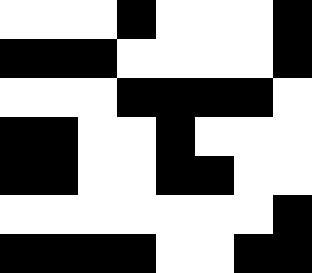[["white", "white", "white", "black", "white", "white", "white", "black"], ["black", "black", "black", "white", "white", "white", "white", "black"], ["white", "white", "white", "black", "black", "black", "black", "white"], ["black", "black", "white", "white", "black", "white", "white", "white"], ["black", "black", "white", "white", "black", "black", "white", "white"], ["white", "white", "white", "white", "white", "white", "white", "black"], ["black", "black", "black", "black", "white", "white", "black", "black"]]